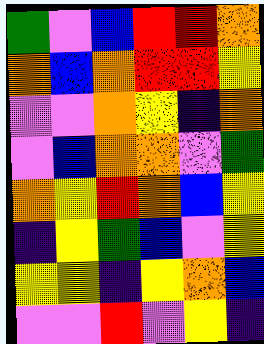[["green", "violet", "blue", "red", "red", "orange"], ["orange", "blue", "orange", "red", "red", "yellow"], ["violet", "violet", "orange", "yellow", "indigo", "orange"], ["violet", "blue", "orange", "orange", "violet", "green"], ["orange", "yellow", "red", "orange", "blue", "yellow"], ["indigo", "yellow", "green", "blue", "violet", "yellow"], ["yellow", "yellow", "indigo", "yellow", "orange", "blue"], ["violet", "violet", "red", "violet", "yellow", "indigo"]]